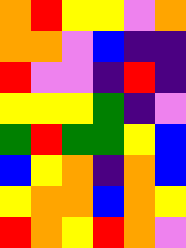[["orange", "red", "yellow", "yellow", "violet", "orange"], ["orange", "orange", "violet", "blue", "indigo", "indigo"], ["red", "violet", "violet", "indigo", "red", "indigo"], ["yellow", "yellow", "yellow", "green", "indigo", "violet"], ["green", "red", "green", "green", "yellow", "blue"], ["blue", "yellow", "orange", "indigo", "orange", "blue"], ["yellow", "orange", "orange", "blue", "orange", "yellow"], ["red", "orange", "yellow", "red", "orange", "violet"]]